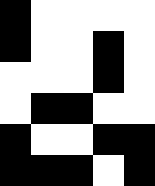[["black", "white", "white", "white", "white"], ["black", "white", "white", "black", "white"], ["white", "white", "white", "black", "white"], ["white", "black", "black", "white", "white"], ["black", "white", "white", "black", "black"], ["black", "black", "black", "white", "black"]]